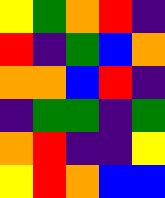[["yellow", "green", "orange", "red", "indigo"], ["red", "indigo", "green", "blue", "orange"], ["orange", "orange", "blue", "red", "indigo"], ["indigo", "green", "green", "indigo", "green"], ["orange", "red", "indigo", "indigo", "yellow"], ["yellow", "red", "orange", "blue", "blue"]]